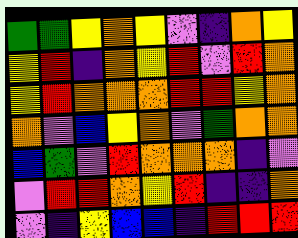[["green", "green", "yellow", "orange", "yellow", "violet", "indigo", "orange", "yellow"], ["yellow", "red", "indigo", "orange", "yellow", "red", "violet", "red", "orange"], ["yellow", "red", "orange", "orange", "orange", "red", "red", "yellow", "orange"], ["orange", "violet", "blue", "yellow", "orange", "violet", "green", "orange", "orange"], ["blue", "green", "violet", "red", "orange", "orange", "orange", "indigo", "violet"], ["violet", "red", "red", "orange", "yellow", "red", "indigo", "indigo", "orange"], ["violet", "indigo", "yellow", "blue", "blue", "indigo", "red", "red", "red"]]